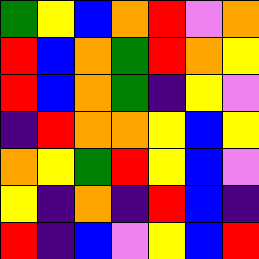[["green", "yellow", "blue", "orange", "red", "violet", "orange"], ["red", "blue", "orange", "green", "red", "orange", "yellow"], ["red", "blue", "orange", "green", "indigo", "yellow", "violet"], ["indigo", "red", "orange", "orange", "yellow", "blue", "yellow"], ["orange", "yellow", "green", "red", "yellow", "blue", "violet"], ["yellow", "indigo", "orange", "indigo", "red", "blue", "indigo"], ["red", "indigo", "blue", "violet", "yellow", "blue", "red"]]